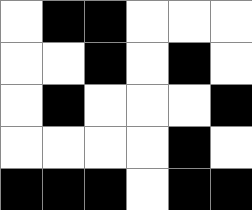[["white", "black", "black", "white", "white", "white"], ["white", "white", "black", "white", "black", "white"], ["white", "black", "white", "white", "white", "black"], ["white", "white", "white", "white", "black", "white"], ["black", "black", "black", "white", "black", "black"]]